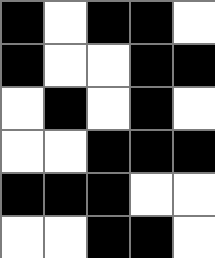[["black", "white", "black", "black", "white"], ["black", "white", "white", "black", "black"], ["white", "black", "white", "black", "white"], ["white", "white", "black", "black", "black"], ["black", "black", "black", "white", "white"], ["white", "white", "black", "black", "white"]]